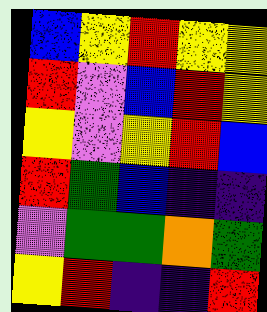[["blue", "yellow", "red", "yellow", "yellow"], ["red", "violet", "blue", "red", "yellow"], ["yellow", "violet", "yellow", "red", "blue"], ["red", "green", "blue", "indigo", "indigo"], ["violet", "green", "green", "orange", "green"], ["yellow", "red", "indigo", "indigo", "red"]]